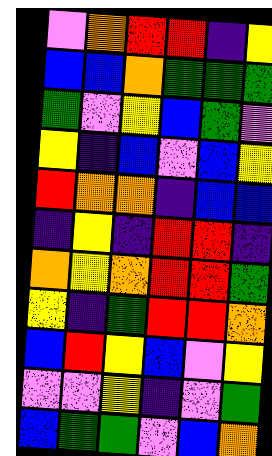[["violet", "orange", "red", "red", "indigo", "yellow"], ["blue", "blue", "orange", "green", "green", "green"], ["green", "violet", "yellow", "blue", "green", "violet"], ["yellow", "indigo", "blue", "violet", "blue", "yellow"], ["red", "orange", "orange", "indigo", "blue", "blue"], ["indigo", "yellow", "indigo", "red", "red", "indigo"], ["orange", "yellow", "orange", "red", "red", "green"], ["yellow", "indigo", "green", "red", "red", "orange"], ["blue", "red", "yellow", "blue", "violet", "yellow"], ["violet", "violet", "yellow", "indigo", "violet", "green"], ["blue", "green", "green", "violet", "blue", "orange"]]